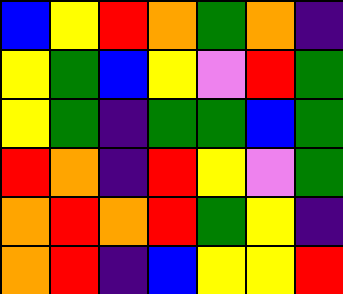[["blue", "yellow", "red", "orange", "green", "orange", "indigo"], ["yellow", "green", "blue", "yellow", "violet", "red", "green"], ["yellow", "green", "indigo", "green", "green", "blue", "green"], ["red", "orange", "indigo", "red", "yellow", "violet", "green"], ["orange", "red", "orange", "red", "green", "yellow", "indigo"], ["orange", "red", "indigo", "blue", "yellow", "yellow", "red"]]